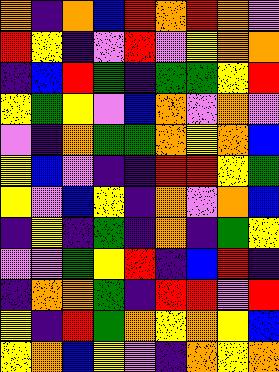[["orange", "indigo", "orange", "blue", "red", "orange", "red", "orange", "violet"], ["red", "yellow", "indigo", "violet", "red", "violet", "yellow", "orange", "orange"], ["indigo", "blue", "red", "green", "indigo", "green", "green", "yellow", "red"], ["yellow", "green", "yellow", "violet", "blue", "orange", "violet", "orange", "violet"], ["violet", "indigo", "orange", "green", "green", "orange", "yellow", "orange", "blue"], ["yellow", "blue", "violet", "indigo", "indigo", "red", "red", "yellow", "green"], ["yellow", "violet", "blue", "yellow", "indigo", "orange", "violet", "orange", "blue"], ["indigo", "yellow", "indigo", "green", "indigo", "orange", "indigo", "green", "yellow"], ["violet", "violet", "green", "yellow", "red", "indigo", "blue", "red", "indigo"], ["indigo", "orange", "orange", "green", "indigo", "red", "red", "violet", "red"], ["yellow", "indigo", "red", "green", "orange", "yellow", "orange", "yellow", "blue"], ["yellow", "orange", "blue", "yellow", "violet", "indigo", "orange", "yellow", "orange"]]